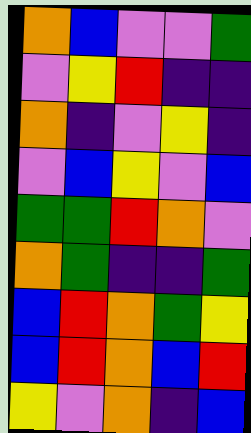[["orange", "blue", "violet", "violet", "green"], ["violet", "yellow", "red", "indigo", "indigo"], ["orange", "indigo", "violet", "yellow", "indigo"], ["violet", "blue", "yellow", "violet", "blue"], ["green", "green", "red", "orange", "violet"], ["orange", "green", "indigo", "indigo", "green"], ["blue", "red", "orange", "green", "yellow"], ["blue", "red", "orange", "blue", "red"], ["yellow", "violet", "orange", "indigo", "blue"]]